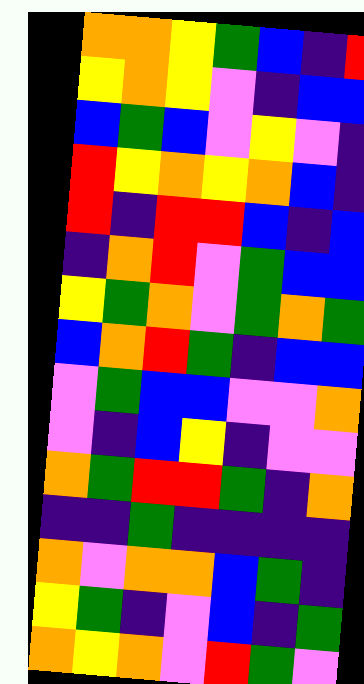[["orange", "orange", "yellow", "green", "blue", "indigo", "red"], ["yellow", "orange", "yellow", "violet", "indigo", "blue", "blue"], ["blue", "green", "blue", "violet", "yellow", "violet", "indigo"], ["red", "yellow", "orange", "yellow", "orange", "blue", "indigo"], ["red", "indigo", "red", "red", "blue", "indigo", "blue"], ["indigo", "orange", "red", "violet", "green", "blue", "blue"], ["yellow", "green", "orange", "violet", "green", "orange", "green"], ["blue", "orange", "red", "green", "indigo", "blue", "blue"], ["violet", "green", "blue", "blue", "violet", "violet", "orange"], ["violet", "indigo", "blue", "yellow", "indigo", "violet", "violet"], ["orange", "green", "red", "red", "green", "indigo", "orange"], ["indigo", "indigo", "green", "indigo", "indigo", "indigo", "indigo"], ["orange", "violet", "orange", "orange", "blue", "green", "indigo"], ["yellow", "green", "indigo", "violet", "blue", "indigo", "green"], ["orange", "yellow", "orange", "violet", "red", "green", "violet"]]